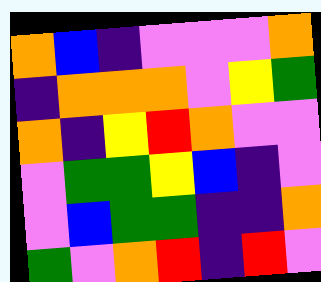[["orange", "blue", "indigo", "violet", "violet", "violet", "orange"], ["indigo", "orange", "orange", "orange", "violet", "yellow", "green"], ["orange", "indigo", "yellow", "red", "orange", "violet", "violet"], ["violet", "green", "green", "yellow", "blue", "indigo", "violet"], ["violet", "blue", "green", "green", "indigo", "indigo", "orange"], ["green", "violet", "orange", "red", "indigo", "red", "violet"]]